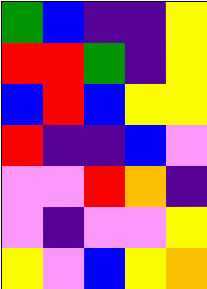[["green", "blue", "indigo", "indigo", "yellow"], ["red", "red", "green", "indigo", "yellow"], ["blue", "red", "blue", "yellow", "yellow"], ["red", "indigo", "indigo", "blue", "violet"], ["violet", "violet", "red", "orange", "indigo"], ["violet", "indigo", "violet", "violet", "yellow"], ["yellow", "violet", "blue", "yellow", "orange"]]